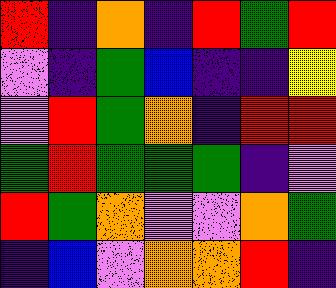[["red", "indigo", "orange", "indigo", "red", "green", "red"], ["violet", "indigo", "green", "blue", "indigo", "indigo", "yellow"], ["violet", "red", "green", "orange", "indigo", "red", "red"], ["green", "red", "green", "green", "green", "indigo", "violet"], ["red", "green", "orange", "violet", "violet", "orange", "green"], ["indigo", "blue", "violet", "orange", "orange", "red", "indigo"]]